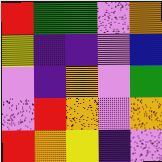[["red", "green", "green", "violet", "orange"], ["yellow", "indigo", "indigo", "violet", "blue"], ["violet", "indigo", "orange", "violet", "green"], ["violet", "red", "orange", "violet", "orange"], ["red", "orange", "yellow", "indigo", "violet"]]